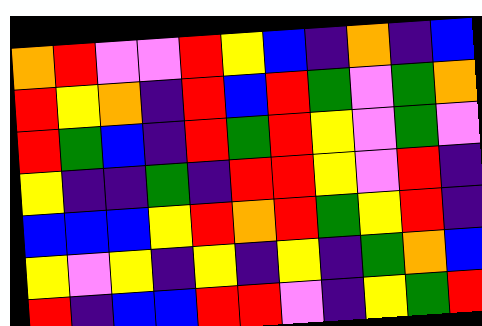[["orange", "red", "violet", "violet", "red", "yellow", "blue", "indigo", "orange", "indigo", "blue"], ["red", "yellow", "orange", "indigo", "red", "blue", "red", "green", "violet", "green", "orange"], ["red", "green", "blue", "indigo", "red", "green", "red", "yellow", "violet", "green", "violet"], ["yellow", "indigo", "indigo", "green", "indigo", "red", "red", "yellow", "violet", "red", "indigo"], ["blue", "blue", "blue", "yellow", "red", "orange", "red", "green", "yellow", "red", "indigo"], ["yellow", "violet", "yellow", "indigo", "yellow", "indigo", "yellow", "indigo", "green", "orange", "blue"], ["red", "indigo", "blue", "blue", "red", "red", "violet", "indigo", "yellow", "green", "red"]]